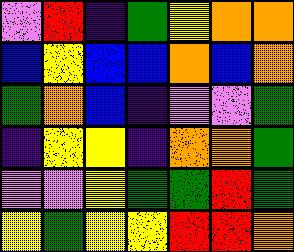[["violet", "red", "indigo", "green", "yellow", "orange", "orange"], ["blue", "yellow", "blue", "blue", "orange", "blue", "orange"], ["green", "orange", "blue", "indigo", "violet", "violet", "green"], ["indigo", "yellow", "yellow", "indigo", "orange", "orange", "green"], ["violet", "violet", "yellow", "green", "green", "red", "green"], ["yellow", "green", "yellow", "yellow", "red", "red", "orange"]]